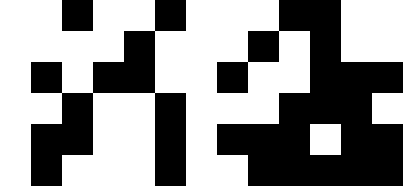[["white", "white", "black", "white", "white", "black", "white", "white", "white", "black", "black", "white", "white"], ["white", "white", "white", "white", "black", "white", "white", "white", "black", "white", "black", "white", "white"], ["white", "black", "white", "black", "black", "white", "white", "black", "white", "white", "black", "black", "black"], ["white", "white", "black", "white", "white", "black", "white", "white", "white", "black", "black", "black", "white"], ["white", "black", "black", "white", "white", "black", "white", "black", "black", "black", "white", "black", "black"], ["white", "black", "white", "white", "white", "black", "white", "white", "black", "black", "black", "black", "black"]]